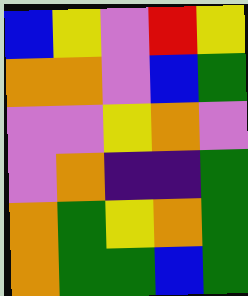[["blue", "yellow", "violet", "red", "yellow"], ["orange", "orange", "violet", "blue", "green"], ["violet", "violet", "yellow", "orange", "violet"], ["violet", "orange", "indigo", "indigo", "green"], ["orange", "green", "yellow", "orange", "green"], ["orange", "green", "green", "blue", "green"]]